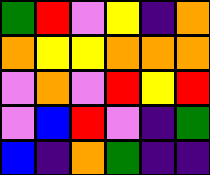[["green", "red", "violet", "yellow", "indigo", "orange"], ["orange", "yellow", "yellow", "orange", "orange", "orange"], ["violet", "orange", "violet", "red", "yellow", "red"], ["violet", "blue", "red", "violet", "indigo", "green"], ["blue", "indigo", "orange", "green", "indigo", "indigo"]]